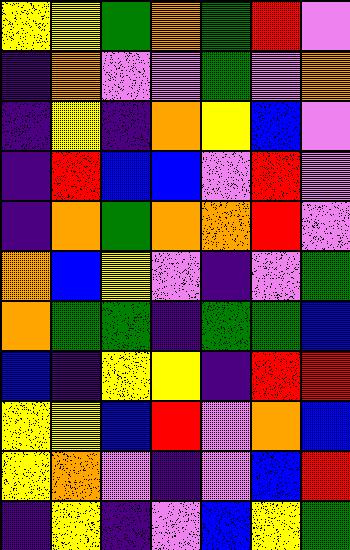[["yellow", "yellow", "green", "orange", "green", "red", "violet"], ["indigo", "orange", "violet", "violet", "green", "violet", "orange"], ["indigo", "yellow", "indigo", "orange", "yellow", "blue", "violet"], ["indigo", "red", "blue", "blue", "violet", "red", "violet"], ["indigo", "orange", "green", "orange", "orange", "red", "violet"], ["orange", "blue", "yellow", "violet", "indigo", "violet", "green"], ["orange", "green", "green", "indigo", "green", "green", "blue"], ["blue", "indigo", "yellow", "yellow", "indigo", "red", "red"], ["yellow", "yellow", "blue", "red", "violet", "orange", "blue"], ["yellow", "orange", "violet", "indigo", "violet", "blue", "red"], ["indigo", "yellow", "indigo", "violet", "blue", "yellow", "green"]]